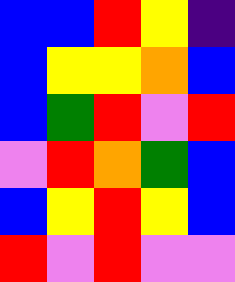[["blue", "blue", "red", "yellow", "indigo"], ["blue", "yellow", "yellow", "orange", "blue"], ["blue", "green", "red", "violet", "red"], ["violet", "red", "orange", "green", "blue"], ["blue", "yellow", "red", "yellow", "blue"], ["red", "violet", "red", "violet", "violet"]]